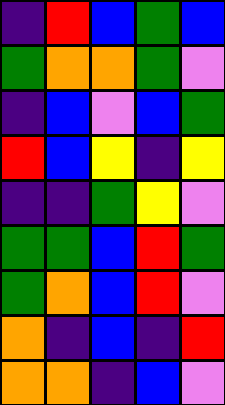[["indigo", "red", "blue", "green", "blue"], ["green", "orange", "orange", "green", "violet"], ["indigo", "blue", "violet", "blue", "green"], ["red", "blue", "yellow", "indigo", "yellow"], ["indigo", "indigo", "green", "yellow", "violet"], ["green", "green", "blue", "red", "green"], ["green", "orange", "blue", "red", "violet"], ["orange", "indigo", "blue", "indigo", "red"], ["orange", "orange", "indigo", "blue", "violet"]]